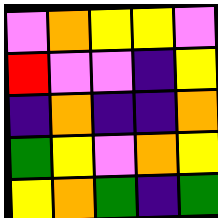[["violet", "orange", "yellow", "yellow", "violet"], ["red", "violet", "violet", "indigo", "yellow"], ["indigo", "orange", "indigo", "indigo", "orange"], ["green", "yellow", "violet", "orange", "yellow"], ["yellow", "orange", "green", "indigo", "green"]]